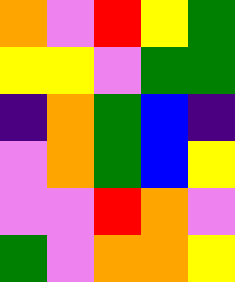[["orange", "violet", "red", "yellow", "green"], ["yellow", "yellow", "violet", "green", "green"], ["indigo", "orange", "green", "blue", "indigo"], ["violet", "orange", "green", "blue", "yellow"], ["violet", "violet", "red", "orange", "violet"], ["green", "violet", "orange", "orange", "yellow"]]